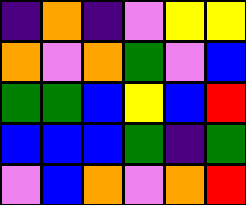[["indigo", "orange", "indigo", "violet", "yellow", "yellow"], ["orange", "violet", "orange", "green", "violet", "blue"], ["green", "green", "blue", "yellow", "blue", "red"], ["blue", "blue", "blue", "green", "indigo", "green"], ["violet", "blue", "orange", "violet", "orange", "red"]]